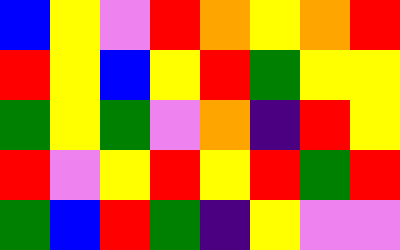[["blue", "yellow", "violet", "red", "orange", "yellow", "orange", "red"], ["red", "yellow", "blue", "yellow", "red", "green", "yellow", "yellow"], ["green", "yellow", "green", "violet", "orange", "indigo", "red", "yellow"], ["red", "violet", "yellow", "red", "yellow", "red", "green", "red"], ["green", "blue", "red", "green", "indigo", "yellow", "violet", "violet"]]